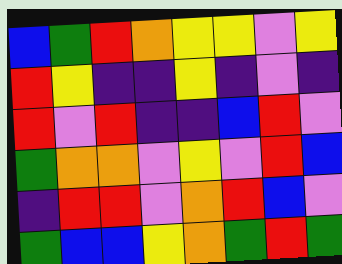[["blue", "green", "red", "orange", "yellow", "yellow", "violet", "yellow"], ["red", "yellow", "indigo", "indigo", "yellow", "indigo", "violet", "indigo"], ["red", "violet", "red", "indigo", "indigo", "blue", "red", "violet"], ["green", "orange", "orange", "violet", "yellow", "violet", "red", "blue"], ["indigo", "red", "red", "violet", "orange", "red", "blue", "violet"], ["green", "blue", "blue", "yellow", "orange", "green", "red", "green"]]